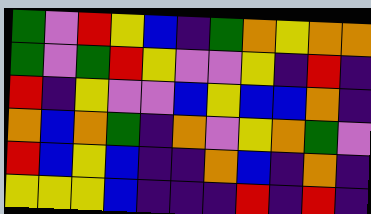[["green", "violet", "red", "yellow", "blue", "indigo", "green", "orange", "yellow", "orange", "orange"], ["green", "violet", "green", "red", "yellow", "violet", "violet", "yellow", "indigo", "red", "indigo"], ["red", "indigo", "yellow", "violet", "violet", "blue", "yellow", "blue", "blue", "orange", "indigo"], ["orange", "blue", "orange", "green", "indigo", "orange", "violet", "yellow", "orange", "green", "violet"], ["red", "blue", "yellow", "blue", "indigo", "indigo", "orange", "blue", "indigo", "orange", "indigo"], ["yellow", "yellow", "yellow", "blue", "indigo", "indigo", "indigo", "red", "indigo", "red", "indigo"]]